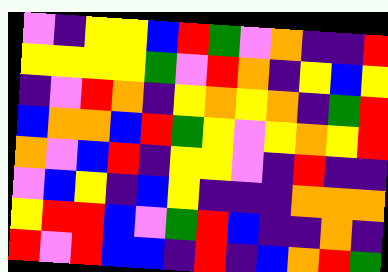[["violet", "indigo", "yellow", "yellow", "blue", "red", "green", "violet", "orange", "indigo", "indigo", "red"], ["yellow", "yellow", "yellow", "yellow", "green", "violet", "red", "orange", "indigo", "yellow", "blue", "yellow"], ["indigo", "violet", "red", "orange", "indigo", "yellow", "orange", "yellow", "orange", "indigo", "green", "red"], ["blue", "orange", "orange", "blue", "red", "green", "yellow", "violet", "yellow", "orange", "yellow", "red"], ["orange", "violet", "blue", "red", "indigo", "yellow", "yellow", "violet", "indigo", "red", "indigo", "indigo"], ["violet", "blue", "yellow", "indigo", "blue", "yellow", "indigo", "indigo", "indigo", "orange", "orange", "orange"], ["yellow", "red", "red", "blue", "violet", "green", "red", "blue", "indigo", "indigo", "orange", "indigo"], ["red", "violet", "red", "blue", "blue", "indigo", "red", "indigo", "blue", "orange", "red", "green"]]